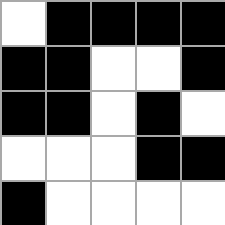[["white", "black", "black", "black", "black"], ["black", "black", "white", "white", "black"], ["black", "black", "white", "black", "white"], ["white", "white", "white", "black", "black"], ["black", "white", "white", "white", "white"]]